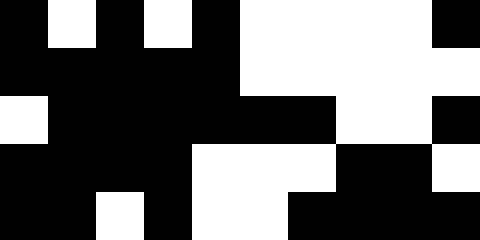[["black", "white", "black", "white", "black", "white", "white", "white", "white", "black"], ["black", "black", "black", "black", "black", "white", "white", "white", "white", "white"], ["white", "black", "black", "black", "black", "black", "black", "white", "white", "black"], ["black", "black", "black", "black", "white", "white", "white", "black", "black", "white"], ["black", "black", "white", "black", "white", "white", "black", "black", "black", "black"]]